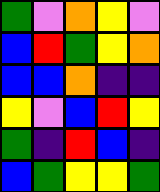[["green", "violet", "orange", "yellow", "violet"], ["blue", "red", "green", "yellow", "orange"], ["blue", "blue", "orange", "indigo", "indigo"], ["yellow", "violet", "blue", "red", "yellow"], ["green", "indigo", "red", "blue", "indigo"], ["blue", "green", "yellow", "yellow", "green"]]